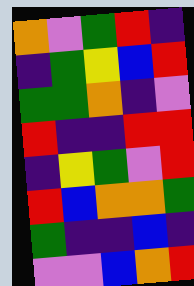[["orange", "violet", "green", "red", "indigo"], ["indigo", "green", "yellow", "blue", "red"], ["green", "green", "orange", "indigo", "violet"], ["red", "indigo", "indigo", "red", "red"], ["indigo", "yellow", "green", "violet", "red"], ["red", "blue", "orange", "orange", "green"], ["green", "indigo", "indigo", "blue", "indigo"], ["violet", "violet", "blue", "orange", "red"]]